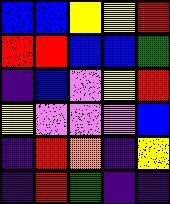[["blue", "blue", "yellow", "yellow", "red"], ["red", "red", "blue", "blue", "green"], ["indigo", "blue", "violet", "yellow", "red"], ["yellow", "violet", "violet", "violet", "blue"], ["indigo", "red", "orange", "indigo", "yellow"], ["indigo", "red", "green", "indigo", "indigo"]]